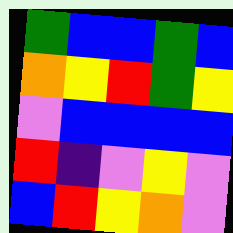[["green", "blue", "blue", "green", "blue"], ["orange", "yellow", "red", "green", "yellow"], ["violet", "blue", "blue", "blue", "blue"], ["red", "indigo", "violet", "yellow", "violet"], ["blue", "red", "yellow", "orange", "violet"]]